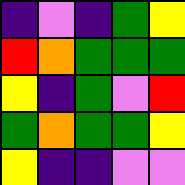[["indigo", "violet", "indigo", "green", "yellow"], ["red", "orange", "green", "green", "green"], ["yellow", "indigo", "green", "violet", "red"], ["green", "orange", "green", "green", "yellow"], ["yellow", "indigo", "indigo", "violet", "violet"]]